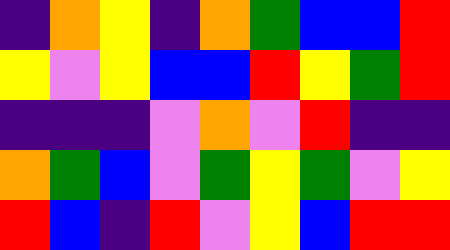[["indigo", "orange", "yellow", "indigo", "orange", "green", "blue", "blue", "red"], ["yellow", "violet", "yellow", "blue", "blue", "red", "yellow", "green", "red"], ["indigo", "indigo", "indigo", "violet", "orange", "violet", "red", "indigo", "indigo"], ["orange", "green", "blue", "violet", "green", "yellow", "green", "violet", "yellow"], ["red", "blue", "indigo", "red", "violet", "yellow", "blue", "red", "red"]]